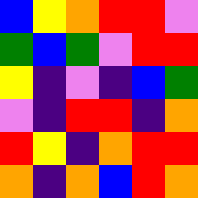[["blue", "yellow", "orange", "red", "red", "violet"], ["green", "blue", "green", "violet", "red", "red"], ["yellow", "indigo", "violet", "indigo", "blue", "green"], ["violet", "indigo", "red", "red", "indigo", "orange"], ["red", "yellow", "indigo", "orange", "red", "red"], ["orange", "indigo", "orange", "blue", "red", "orange"]]